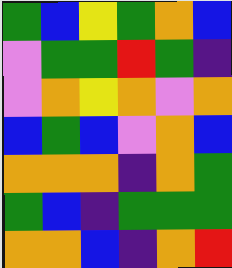[["green", "blue", "yellow", "green", "orange", "blue"], ["violet", "green", "green", "red", "green", "indigo"], ["violet", "orange", "yellow", "orange", "violet", "orange"], ["blue", "green", "blue", "violet", "orange", "blue"], ["orange", "orange", "orange", "indigo", "orange", "green"], ["green", "blue", "indigo", "green", "green", "green"], ["orange", "orange", "blue", "indigo", "orange", "red"]]